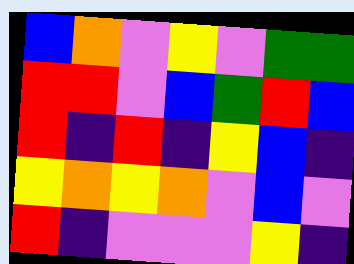[["blue", "orange", "violet", "yellow", "violet", "green", "green"], ["red", "red", "violet", "blue", "green", "red", "blue"], ["red", "indigo", "red", "indigo", "yellow", "blue", "indigo"], ["yellow", "orange", "yellow", "orange", "violet", "blue", "violet"], ["red", "indigo", "violet", "violet", "violet", "yellow", "indigo"]]